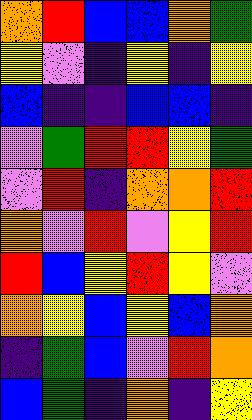[["orange", "red", "blue", "blue", "orange", "green"], ["yellow", "violet", "indigo", "yellow", "indigo", "yellow"], ["blue", "indigo", "indigo", "blue", "blue", "indigo"], ["violet", "green", "red", "red", "yellow", "green"], ["violet", "red", "indigo", "orange", "orange", "red"], ["orange", "violet", "red", "violet", "yellow", "red"], ["red", "blue", "yellow", "red", "yellow", "violet"], ["orange", "yellow", "blue", "yellow", "blue", "orange"], ["indigo", "green", "blue", "violet", "red", "orange"], ["blue", "green", "indigo", "orange", "indigo", "yellow"]]